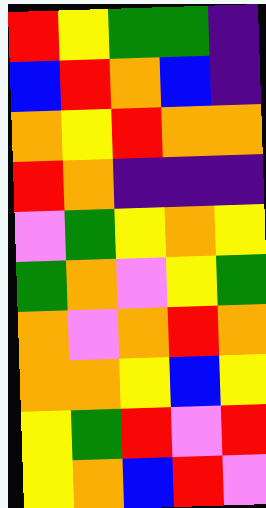[["red", "yellow", "green", "green", "indigo"], ["blue", "red", "orange", "blue", "indigo"], ["orange", "yellow", "red", "orange", "orange"], ["red", "orange", "indigo", "indigo", "indigo"], ["violet", "green", "yellow", "orange", "yellow"], ["green", "orange", "violet", "yellow", "green"], ["orange", "violet", "orange", "red", "orange"], ["orange", "orange", "yellow", "blue", "yellow"], ["yellow", "green", "red", "violet", "red"], ["yellow", "orange", "blue", "red", "violet"]]